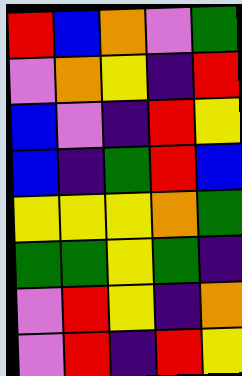[["red", "blue", "orange", "violet", "green"], ["violet", "orange", "yellow", "indigo", "red"], ["blue", "violet", "indigo", "red", "yellow"], ["blue", "indigo", "green", "red", "blue"], ["yellow", "yellow", "yellow", "orange", "green"], ["green", "green", "yellow", "green", "indigo"], ["violet", "red", "yellow", "indigo", "orange"], ["violet", "red", "indigo", "red", "yellow"]]